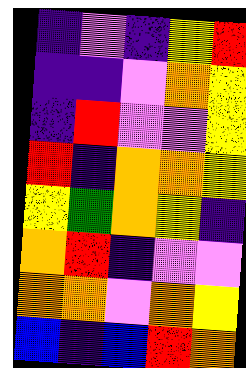[["indigo", "violet", "indigo", "yellow", "red"], ["indigo", "indigo", "violet", "orange", "yellow"], ["indigo", "red", "violet", "violet", "yellow"], ["red", "indigo", "orange", "orange", "yellow"], ["yellow", "green", "orange", "yellow", "indigo"], ["orange", "red", "indigo", "violet", "violet"], ["orange", "orange", "violet", "orange", "yellow"], ["blue", "indigo", "blue", "red", "orange"]]